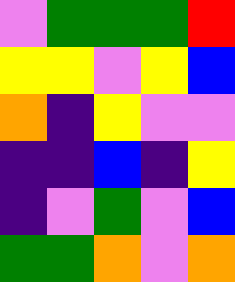[["violet", "green", "green", "green", "red"], ["yellow", "yellow", "violet", "yellow", "blue"], ["orange", "indigo", "yellow", "violet", "violet"], ["indigo", "indigo", "blue", "indigo", "yellow"], ["indigo", "violet", "green", "violet", "blue"], ["green", "green", "orange", "violet", "orange"]]